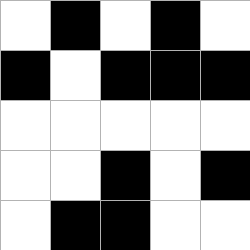[["white", "black", "white", "black", "white"], ["black", "white", "black", "black", "black"], ["white", "white", "white", "white", "white"], ["white", "white", "black", "white", "black"], ["white", "black", "black", "white", "white"]]